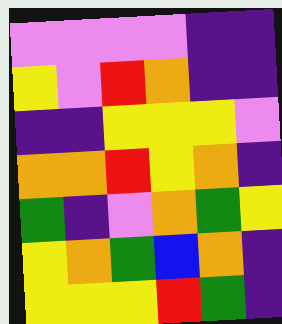[["violet", "violet", "violet", "violet", "indigo", "indigo"], ["yellow", "violet", "red", "orange", "indigo", "indigo"], ["indigo", "indigo", "yellow", "yellow", "yellow", "violet"], ["orange", "orange", "red", "yellow", "orange", "indigo"], ["green", "indigo", "violet", "orange", "green", "yellow"], ["yellow", "orange", "green", "blue", "orange", "indigo"], ["yellow", "yellow", "yellow", "red", "green", "indigo"]]